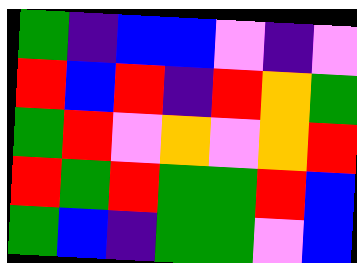[["green", "indigo", "blue", "blue", "violet", "indigo", "violet"], ["red", "blue", "red", "indigo", "red", "orange", "green"], ["green", "red", "violet", "orange", "violet", "orange", "red"], ["red", "green", "red", "green", "green", "red", "blue"], ["green", "blue", "indigo", "green", "green", "violet", "blue"]]